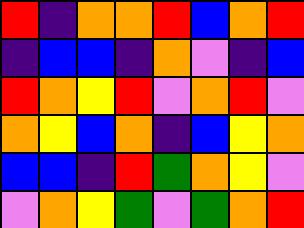[["red", "indigo", "orange", "orange", "red", "blue", "orange", "red"], ["indigo", "blue", "blue", "indigo", "orange", "violet", "indigo", "blue"], ["red", "orange", "yellow", "red", "violet", "orange", "red", "violet"], ["orange", "yellow", "blue", "orange", "indigo", "blue", "yellow", "orange"], ["blue", "blue", "indigo", "red", "green", "orange", "yellow", "violet"], ["violet", "orange", "yellow", "green", "violet", "green", "orange", "red"]]